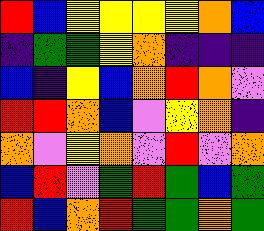[["red", "blue", "yellow", "yellow", "yellow", "yellow", "orange", "blue"], ["indigo", "green", "green", "yellow", "orange", "indigo", "indigo", "indigo"], ["blue", "indigo", "yellow", "blue", "orange", "red", "orange", "violet"], ["red", "red", "orange", "blue", "violet", "yellow", "orange", "indigo"], ["orange", "violet", "yellow", "orange", "violet", "red", "violet", "orange"], ["blue", "red", "violet", "green", "red", "green", "blue", "green"], ["red", "blue", "orange", "red", "green", "green", "orange", "green"]]